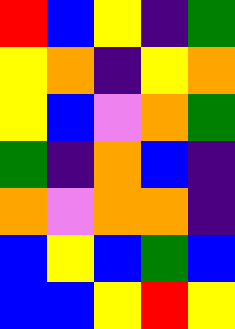[["red", "blue", "yellow", "indigo", "green"], ["yellow", "orange", "indigo", "yellow", "orange"], ["yellow", "blue", "violet", "orange", "green"], ["green", "indigo", "orange", "blue", "indigo"], ["orange", "violet", "orange", "orange", "indigo"], ["blue", "yellow", "blue", "green", "blue"], ["blue", "blue", "yellow", "red", "yellow"]]